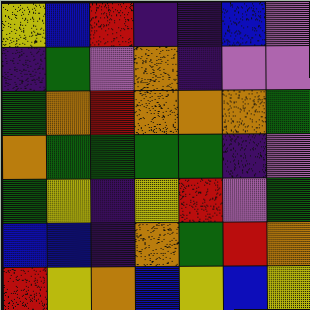[["yellow", "blue", "red", "indigo", "indigo", "blue", "violet"], ["indigo", "green", "violet", "orange", "indigo", "violet", "violet"], ["green", "orange", "red", "orange", "orange", "orange", "green"], ["orange", "green", "green", "green", "green", "indigo", "violet"], ["green", "yellow", "indigo", "yellow", "red", "violet", "green"], ["blue", "blue", "indigo", "orange", "green", "red", "orange"], ["red", "yellow", "orange", "blue", "yellow", "blue", "yellow"]]